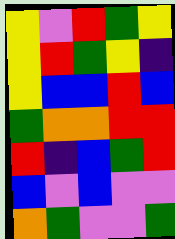[["yellow", "violet", "red", "green", "yellow"], ["yellow", "red", "green", "yellow", "indigo"], ["yellow", "blue", "blue", "red", "blue"], ["green", "orange", "orange", "red", "red"], ["red", "indigo", "blue", "green", "red"], ["blue", "violet", "blue", "violet", "violet"], ["orange", "green", "violet", "violet", "green"]]